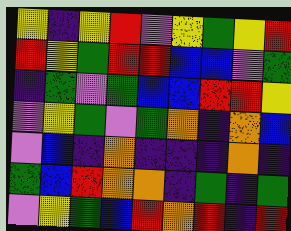[["yellow", "indigo", "yellow", "red", "violet", "yellow", "green", "yellow", "red"], ["red", "yellow", "green", "red", "red", "blue", "blue", "violet", "green"], ["indigo", "green", "violet", "green", "blue", "blue", "red", "red", "yellow"], ["violet", "yellow", "green", "violet", "green", "orange", "indigo", "orange", "blue"], ["violet", "blue", "indigo", "orange", "indigo", "indigo", "indigo", "orange", "indigo"], ["green", "blue", "red", "orange", "orange", "indigo", "green", "indigo", "green"], ["violet", "yellow", "green", "blue", "red", "orange", "red", "indigo", "red"]]